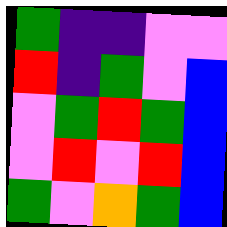[["green", "indigo", "indigo", "violet", "violet"], ["red", "indigo", "green", "violet", "blue"], ["violet", "green", "red", "green", "blue"], ["violet", "red", "violet", "red", "blue"], ["green", "violet", "orange", "green", "blue"]]